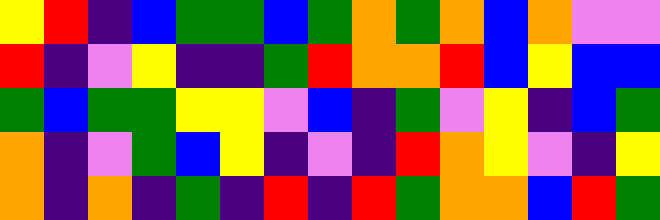[["yellow", "red", "indigo", "blue", "green", "green", "blue", "green", "orange", "green", "orange", "blue", "orange", "violet", "violet"], ["red", "indigo", "violet", "yellow", "indigo", "indigo", "green", "red", "orange", "orange", "red", "blue", "yellow", "blue", "blue"], ["green", "blue", "green", "green", "yellow", "yellow", "violet", "blue", "indigo", "green", "violet", "yellow", "indigo", "blue", "green"], ["orange", "indigo", "violet", "green", "blue", "yellow", "indigo", "violet", "indigo", "red", "orange", "yellow", "violet", "indigo", "yellow"], ["orange", "indigo", "orange", "indigo", "green", "indigo", "red", "indigo", "red", "green", "orange", "orange", "blue", "red", "green"]]